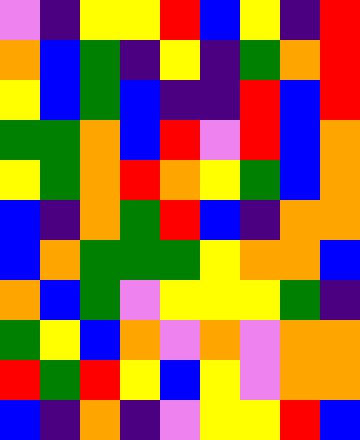[["violet", "indigo", "yellow", "yellow", "red", "blue", "yellow", "indigo", "red"], ["orange", "blue", "green", "indigo", "yellow", "indigo", "green", "orange", "red"], ["yellow", "blue", "green", "blue", "indigo", "indigo", "red", "blue", "red"], ["green", "green", "orange", "blue", "red", "violet", "red", "blue", "orange"], ["yellow", "green", "orange", "red", "orange", "yellow", "green", "blue", "orange"], ["blue", "indigo", "orange", "green", "red", "blue", "indigo", "orange", "orange"], ["blue", "orange", "green", "green", "green", "yellow", "orange", "orange", "blue"], ["orange", "blue", "green", "violet", "yellow", "yellow", "yellow", "green", "indigo"], ["green", "yellow", "blue", "orange", "violet", "orange", "violet", "orange", "orange"], ["red", "green", "red", "yellow", "blue", "yellow", "violet", "orange", "orange"], ["blue", "indigo", "orange", "indigo", "violet", "yellow", "yellow", "red", "blue"]]